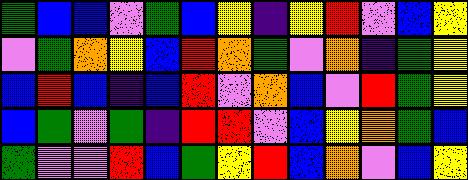[["green", "blue", "blue", "violet", "green", "blue", "yellow", "indigo", "yellow", "red", "violet", "blue", "yellow"], ["violet", "green", "orange", "yellow", "blue", "red", "orange", "green", "violet", "orange", "indigo", "green", "yellow"], ["blue", "red", "blue", "indigo", "blue", "red", "violet", "orange", "blue", "violet", "red", "green", "yellow"], ["blue", "green", "violet", "green", "indigo", "red", "red", "violet", "blue", "yellow", "orange", "green", "blue"], ["green", "violet", "violet", "red", "blue", "green", "yellow", "red", "blue", "orange", "violet", "blue", "yellow"]]